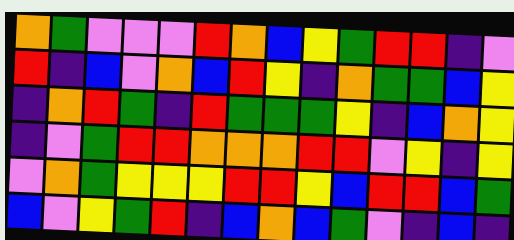[["orange", "green", "violet", "violet", "violet", "red", "orange", "blue", "yellow", "green", "red", "red", "indigo", "violet"], ["red", "indigo", "blue", "violet", "orange", "blue", "red", "yellow", "indigo", "orange", "green", "green", "blue", "yellow"], ["indigo", "orange", "red", "green", "indigo", "red", "green", "green", "green", "yellow", "indigo", "blue", "orange", "yellow"], ["indigo", "violet", "green", "red", "red", "orange", "orange", "orange", "red", "red", "violet", "yellow", "indigo", "yellow"], ["violet", "orange", "green", "yellow", "yellow", "yellow", "red", "red", "yellow", "blue", "red", "red", "blue", "green"], ["blue", "violet", "yellow", "green", "red", "indigo", "blue", "orange", "blue", "green", "violet", "indigo", "blue", "indigo"]]